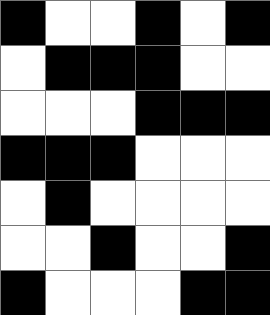[["black", "white", "white", "black", "white", "black"], ["white", "black", "black", "black", "white", "white"], ["white", "white", "white", "black", "black", "black"], ["black", "black", "black", "white", "white", "white"], ["white", "black", "white", "white", "white", "white"], ["white", "white", "black", "white", "white", "black"], ["black", "white", "white", "white", "black", "black"]]